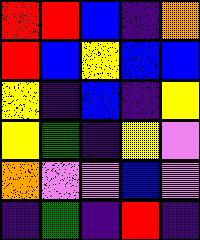[["red", "red", "blue", "indigo", "orange"], ["red", "blue", "yellow", "blue", "blue"], ["yellow", "indigo", "blue", "indigo", "yellow"], ["yellow", "green", "indigo", "yellow", "violet"], ["orange", "violet", "violet", "blue", "violet"], ["indigo", "green", "indigo", "red", "indigo"]]